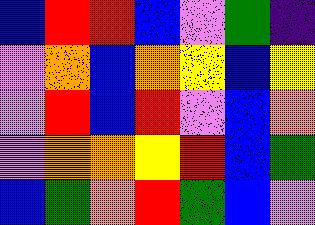[["blue", "red", "red", "blue", "violet", "green", "indigo"], ["violet", "orange", "blue", "orange", "yellow", "blue", "yellow"], ["violet", "red", "blue", "red", "violet", "blue", "orange"], ["violet", "orange", "orange", "yellow", "red", "blue", "green"], ["blue", "green", "orange", "red", "green", "blue", "violet"]]